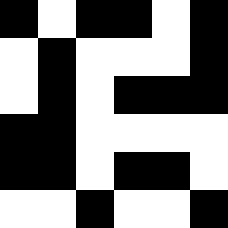[["black", "white", "black", "black", "white", "black"], ["white", "black", "white", "white", "white", "black"], ["white", "black", "white", "black", "black", "black"], ["black", "black", "white", "white", "white", "white"], ["black", "black", "white", "black", "black", "white"], ["white", "white", "black", "white", "white", "black"]]